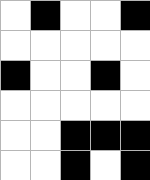[["white", "black", "white", "white", "black"], ["white", "white", "white", "white", "white"], ["black", "white", "white", "black", "white"], ["white", "white", "white", "white", "white"], ["white", "white", "black", "black", "black"], ["white", "white", "black", "white", "black"]]